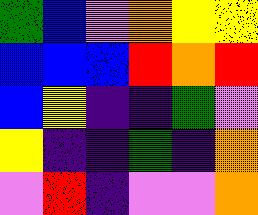[["green", "blue", "violet", "orange", "yellow", "yellow"], ["blue", "blue", "blue", "red", "orange", "red"], ["blue", "yellow", "indigo", "indigo", "green", "violet"], ["yellow", "indigo", "indigo", "green", "indigo", "orange"], ["violet", "red", "indigo", "violet", "violet", "orange"]]